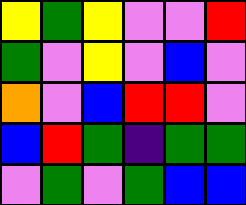[["yellow", "green", "yellow", "violet", "violet", "red"], ["green", "violet", "yellow", "violet", "blue", "violet"], ["orange", "violet", "blue", "red", "red", "violet"], ["blue", "red", "green", "indigo", "green", "green"], ["violet", "green", "violet", "green", "blue", "blue"]]